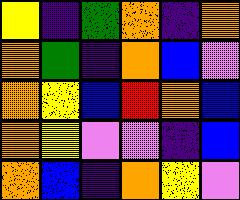[["yellow", "indigo", "green", "orange", "indigo", "orange"], ["orange", "green", "indigo", "orange", "blue", "violet"], ["orange", "yellow", "blue", "red", "orange", "blue"], ["orange", "yellow", "violet", "violet", "indigo", "blue"], ["orange", "blue", "indigo", "orange", "yellow", "violet"]]